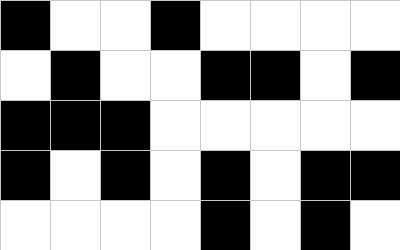[["black", "white", "white", "black", "white", "white", "white", "white"], ["white", "black", "white", "white", "black", "black", "white", "black"], ["black", "black", "black", "white", "white", "white", "white", "white"], ["black", "white", "black", "white", "black", "white", "black", "black"], ["white", "white", "white", "white", "black", "white", "black", "white"]]